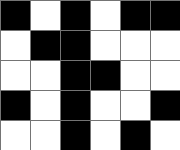[["black", "white", "black", "white", "black", "black"], ["white", "black", "black", "white", "white", "white"], ["white", "white", "black", "black", "white", "white"], ["black", "white", "black", "white", "white", "black"], ["white", "white", "black", "white", "black", "white"]]